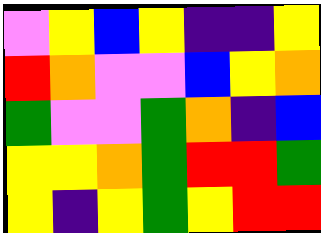[["violet", "yellow", "blue", "yellow", "indigo", "indigo", "yellow"], ["red", "orange", "violet", "violet", "blue", "yellow", "orange"], ["green", "violet", "violet", "green", "orange", "indigo", "blue"], ["yellow", "yellow", "orange", "green", "red", "red", "green"], ["yellow", "indigo", "yellow", "green", "yellow", "red", "red"]]